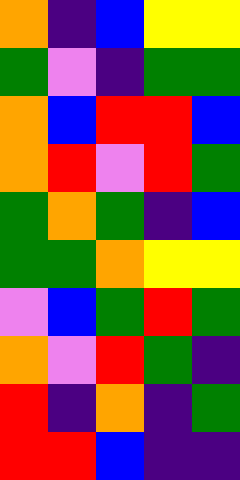[["orange", "indigo", "blue", "yellow", "yellow"], ["green", "violet", "indigo", "green", "green"], ["orange", "blue", "red", "red", "blue"], ["orange", "red", "violet", "red", "green"], ["green", "orange", "green", "indigo", "blue"], ["green", "green", "orange", "yellow", "yellow"], ["violet", "blue", "green", "red", "green"], ["orange", "violet", "red", "green", "indigo"], ["red", "indigo", "orange", "indigo", "green"], ["red", "red", "blue", "indigo", "indigo"]]